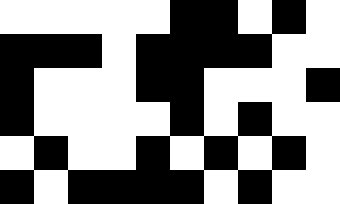[["white", "white", "white", "white", "white", "black", "black", "white", "black", "white"], ["black", "black", "black", "white", "black", "black", "black", "black", "white", "white"], ["black", "white", "white", "white", "black", "black", "white", "white", "white", "black"], ["black", "white", "white", "white", "white", "black", "white", "black", "white", "white"], ["white", "black", "white", "white", "black", "white", "black", "white", "black", "white"], ["black", "white", "black", "black", "black", "black", "white", "black", "white", "white"]]